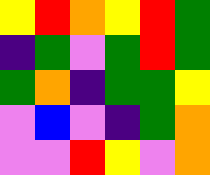[["yellow", "red", "orange", "yellow", "red", "green"], ["indigo", "green", "violet", "green", "red", "green"], ["green", "orange", "indigo", "green", "green", "yellow"], ["violet", "blue", "violet", "indigo", "green", "orange"], ["violet", "violet", "red", "yellow", "violet", "orange"]]